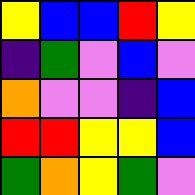[["yellow", "blue", "blue", "red", "yellow"], ["indigo", "green", "violet", "blue", "violet"], ["orange", "violet", "violet", "indigo", "blue"], ["red", "red", "yellow", "yellow", "blue"], ["green", "orange", "yellow", "green", "violet"]]